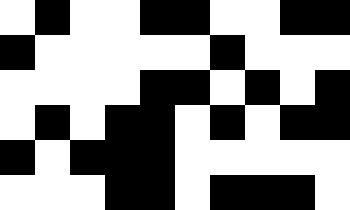[["white", "black", "white", "white", "black", "black", "white", "white", "black", "black"], ["black", "white", "white", "white", "white", "white", "black", "white", "white", "white"], ["white", "white", "white", "white", "black", "black", "white", "black", "white", "black"], ["white", "black", "white", "black", "black", "white", "black", "white", "black", "black"], ["black", "white", "black", "black", "black", "white", "white", "white", "white", "white"], ["white", "white", "white", "black", "black", "white", "black", "black", "black", "white"]]